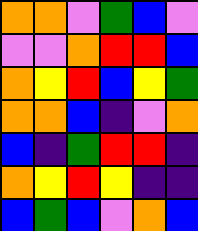[["orange", "orange", "violet", "green", "blue", "violet"], ["violet", "violet", "orange", "red", "red", "blue"], ["orange", "yellow", "red", "blue", "yellow", "green"], ["orange", "orange", "blue", "indigo", "violet", "orange"], ["blue", "indigo", "green", "red", "red", "indigo"], ["orange", "yellow", "red", "yellow", "indigo", "indigo"], ["blue", "green", "blue", "violet", "orange", "blue"]]